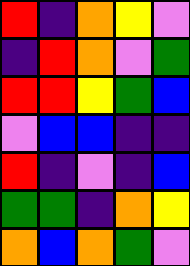[["red", "indigo", "orange", "yellow", "violet"], ["indigo", "red", "orange", "violet", "green"], ["red", "red", "yellow", "green", "blue"], ["violet", "blue", "blue", "indigo", "indigo"], ["red", "indigo", "violet", "indigo", "blue"], ["green", "green", "indigo", "orange", "yellow"], ["orange", "blue", "orange", "green", "violet"]]